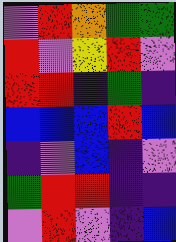[["violet", "red", "orange", "green", "green"], ["red", "violet", "yellow", "red", "violet"], ["red", "red", "indigo", "green", "indigo"], ["blue", "blue", "blue", "red", "blue"], ["indigo", "violet", "blue", "indigo", "violet"], ["green", "red", "red", "indigo", "indigo"], ["violet", "red", "violet", "indigo", "blue"]]